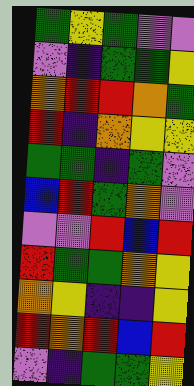[["green", "yellow", "green", "violet", "violet"], ["violet", "indigo", "green", "green", "yellow"], ["orange", "red", "red", "orange", "green"], ["red", "indigo", "orange", "yellow", "yellow"], ["green", "green", "indigo", "green", "violet"], ["blue", "red", "green", "orange", "violet"], ["violet", "violet", "red", "blue", "red"], ["red", "green", "green", "orange", "yellow"], ["orange", "yellow", "indigo", "indigo", "yellow"], ["red", "orange", "red", "blue", "red"], ["violet", "indigo", "green", "green", "yellow"]]